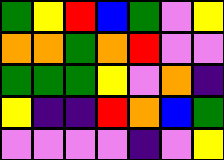[["green", "yellow", "red", "blue", "green", "violet", "yellow"], ["orange", "orange", "green", "orange", "red", "violet", "violet"], ["green", "green", "green", "yellow", "violet", "orange", "indigo"], ["yellow", "indigo", "indigo", "red", "orange", "blue", "green"], ["violet", "violet", "violet", "violet", "indigo", "violet", "yellow"]]